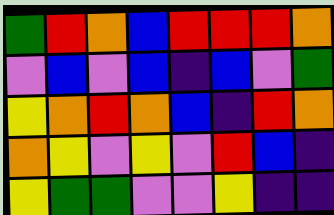[["green", "red", "orange", "blue", "red", "red", "red", "orange"], ["violet", "blue", "violet", "blue", "indigo", "blue", "violet", "green"], ["yellow", "orange", "red", "orange", "blue", "indigo", "red", "orange"], ["orange", "yellow", "violet", "yellow", "violet", "red", "blue", "indigo"], ["yellow", "green", "green", "violet", "violet", "yellow", "indigo", "indigo"]]